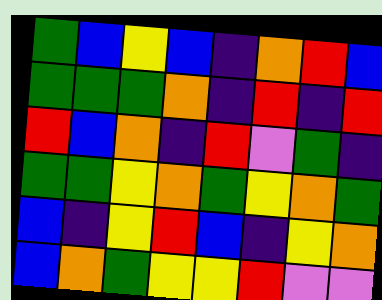[["green", "blue", "yellow", "blue", "indigo", "orange", "red", "blue"], ["green", "green", "green", "orange", "indigo", "red", "indigo", "red"], ["red", "blue", "orange", "indigo", "red", "violet", "green", "indigo"], ["green", "green", "yellow", "orange", "green", "yellow", "orange", "green"], ["blue", "indigo", "yellow", "red", "blue", "indigo", "yellow", "orange"], ["blue", "orange", "green", "yellow", "yellow", "red", "violet", "violet"]]